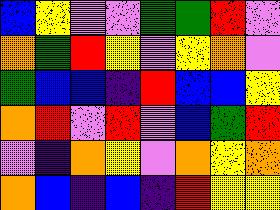[["blue", "yellow", "violet", "violet", "green", "green", "red", "violet"], ["orange", "green", "red", "yellow", "violet", "yellow", "orange", "violet"], ["green", "blue", "blue", "indigo", "red", "blue", "blue", "yellow"], ["orange", "red", "violet", "red", "violet", "blue", "green", "red"], ["violet", "indigo", "orange", "yellow", "violet", "orange", "yellow", "orange"], ["orange", "blue", "indigo", "blue", "indigo", "red", "yellow", "yellow"]]